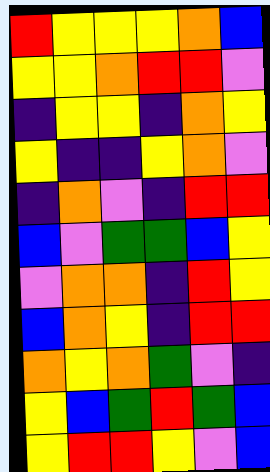[["red", "yellow", "yellow", "yellow", "orange", "blue"], ["yellow", "yellow", "orange", "red", "red", "violet"], ["indigo", "yellow", "yellow", "indigo", "orange", "yellow"], ["yellow", "indigo", "indigo", "yellow", "orange", "violet"], ["indigo", "orange", "violet", "indigo", "red", "red"], ["blue", "violet", "green", "green", "blue", "yellow"], ["violet", "orange", "orange", "indigo", "red", "yellow"], ["blue", "orange", "yellow", "indigo", "red", "red"], ["orange", "yellow", "orange", "green", "violet", "indigo"], ["yellow", "blue", "green", "red", "green", "blue"], ["yellow", "red", "red", "yellow", "violet", "blue"]]